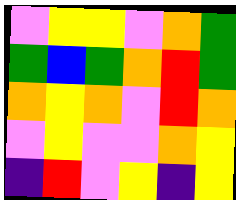[["violet", "yellow", "yellow", "violet", "orange", "green"], ["green", "blue", "green", "orange", "red", "green"], ["orange", "yellow", "orange", "violet", "red", "orange"], ["violet", "yellow", "violet", "violet", "orange", "yellow"], ["indigo", "red", "violet", "yellow", "indigo", "yellow"]]